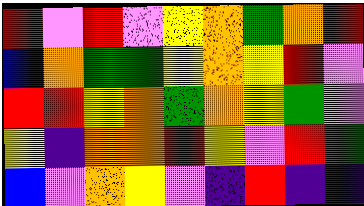[["red", "violet", "red", "violet", "yellow", "orange", "green", "orange", "red"], ["blue", "orange", "green", "green", "yellow", "orange", "yellow", "red", "violet"], ["red", "red", "yellow", "orange", "green", "orange", "yellow", "green", "violet"], ["yellow", "indigo", "orange", "orange", "red", "yellow", "violet", "red", "green"], ["blue", "violet", "orange", "yellow", "violet", "indigo", "red", "indigo", "indigo"]]